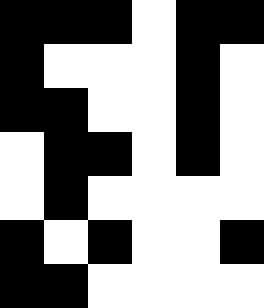[["black", "black", "black", "white", "black", "black"], ["black", "white", "white", "white", "black", "white"], ["black", "black", "white", "white", "black", "white"], ["white", "black", "black", "white", "black", "white"], ["white", "black", "white", "white", "white", "white"], ["black", "white", "black", "white", "white", "black"], ["black", "black", "white", "white", "white", "white"]]